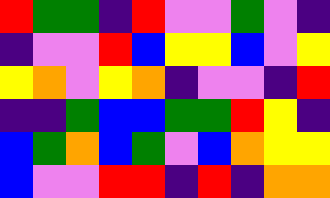[["red", "green", "green", "indigo", "red", "violet", "violet", "green", "violet", "indigo"], ["indigo", "violet", "violet", "red", "blue", "yellow", "yellow", "blue", "violet", "yellow"], ["yellow", "orange", "violet", "yellow", "orange", "indigo", "violet", "violet", "indigo", "red"], ["indigo", "indigo", "green", "blue", "blue", "green", "green", "red", "yellow", "indigo"], ["blue", "green", "orange", "blue", "green", "violet", "blue", "orange", "yellow", "yellow"], ["blue", "violet", "violet", "red", "red", "indigo", "red", "indigo", "orange", "orange"]]